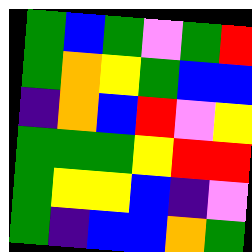[["green", "blue", "green", "violet", "green", "red"], ["green", "orange", "yellow", "green", "blue", "blue"], ["indigo", "orange", "blue", "red", "violet", "yellow"], ["green", "green", "green", "yellow", "red", "red"], ["green", "yellow", "yellow", "blue", "indigo", "violet"], ["green", "indigo", "blue", "blue", "orange", "green"]]